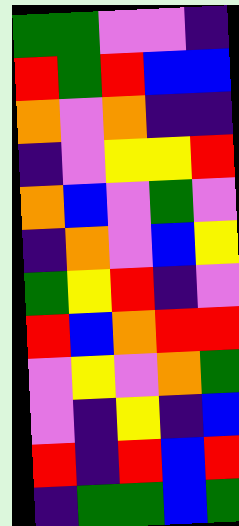[["green", "green", "violet", "violet", "indigo"], ["red", "green", "red", "blue", "blue"], ["orange", "violet", "orange", "indigo", "indigo"], ["indigo", "violet", "yellow", "yellow", "red"], ["orange", "blue", "violet", "green", "violet"], ["indigo", "orange", "violet", "blue", "yellow"], ["green", "yellow", "red", "indigo", "violet"], ["red", "blue", "orange", "red", "red"], ["violet", "yellow", "violet", "orange", "green"], ["violet", "indigo", "yellow", "indigo", "blue"], ["red", "indigo", "red", "blue", "red"], ["indigo", "green", "green", "blue", "green"]]